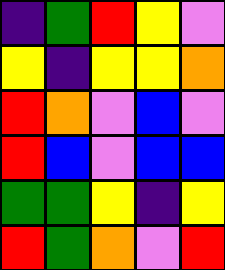[["indigo", "green", "red", "yellow", "violet"], ["yellow", "indigo", "yellow", "yellow", "orange"], ["red", "orange", "violet", "blue", "violet"], ["red", "blue", "violet", "blue", "blue"], ["green", "green", "yellow", "indigo", "yellow"], ["red", "green", "orange", "violet", "red"]]